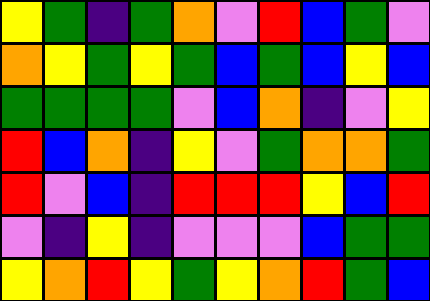[["yellow", "green", "indigo", "green", "orange", "violet", "red", "blue", "green", "violet"], ["orange", "yellow", "green", "yellow", "green", "blue", "green", "blue", "yellow", "blue"], ["green", "green", "green", "green", "violet", "blue", "orange", "indigo", "violet", "yellow"], ["red", "blue", "orange", "indigo", "yellow", "violet", "green", "orange", "orange", "green"], ["red", "violet", "blue", "indigo", "red", "red", "red", "yellow", "blue", "red"], ["violet", "indigo", "yellow", "indigo", "violet", "violet", "violet", "blue", "green", "green"], ["yellow", "orange", "red", "yellow", "green", "yellow", "orange", "red", "green", "blue"]]